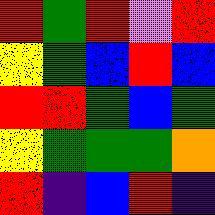[["red", "green", "red", "violet", "red"], ["yellow", "green", "blue", "red", "blue"], ["red", "red", "green", "blue", "green"], ["yellow", "green", "green", "green", "orange"], ["red", "indigo", "blue", "red", "indigo"]]